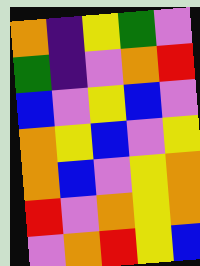[["orange", "indigo", "yellow", "green", "violet"], ["green", "indigo", "violet", "orange", "red"], ["blue", "violet", "yellow", "blue", "violet"], ["orange", "yellow", "blue", "violet", "yellow"], ["orange", "blue", "violet", "yellow", "orange"], ["red", "violet", "orange", "yellow", "orange"], ["violet", "orange", "red", "yellow", "blue"]]